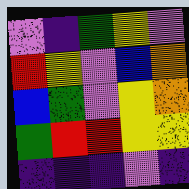[["violet", "indigo", "green", "yellow", "violet"], ["red", "yellow", "violet", "blue", "orange"], ["blue", "green", "violet", "yellow", "orange"], ["green", "red", "red", "yellow", "yellow"], ["indigo", "indigo", "indigo", "violet", "indigo"]]